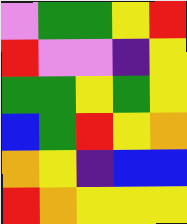[["violet", "green", "green", "yellow", "red"], ["red", "violet", "violet", "indigo", "yellow"], ["green", "green", "yellow", "green", "yellow"], ["blue", "green", "red", "yellow", "orange"], ["orange", "yellow", "indigo", "blue", "blue"], ["red", "orange", "yellow", "yellow", "yellow"]]